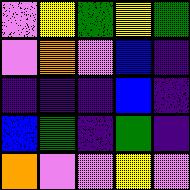[["violet", "yellow", "green", "yellow", "green"], ["violet", "orange", "violet", "blue", "indigo"], ["indigo", "indigo", "indigo", "blue", "indigo"], ["blue", "green", "indigo", "green", "indigo"], ["orange", "violet", "violet", "yellow", "violet"]]